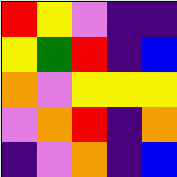[["red", "yellow", "violet", "indigo", "indigo"], ["yellow", "green", "red", "indigo", "blue"], ["orange", "violet", "yellow", "yellow", "yellow"], ["violet", "orange", "red", "indigo", "orange"], ["indigo", "violet", "orange", "indigo", "blue"]]